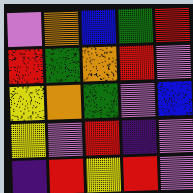[["violet", "orange", "blue", "green", "red"], ["red", "green", "orange", "red", "violet"], ["yellow", "orange", "green", "violet", "blue"], ["yellow", "violet", "red", "indigo", "violet"], ["indigo", "red", "yellow", "red", "violet"]]